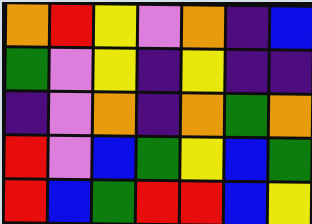[["orange", "red", "yellow", "violet", "orange", "indigo", "blue"], ["green", "violet", "yellow", "indigo", "yellow", "indigo", "indigo"], ["indigo", "violet", "orange", "indigo", "orange", "green", "orange"], ["red", "violet", "blue", "green", "yellow", "blue", "green"], ["red", "blue", "green", "red", "red", "blue", "yellow"]]